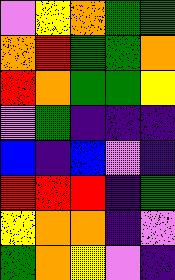[["violet", "yellow", "orange", "green", "green"], ["orange", "red", "green", "green", "orange"], ["red", "orange", "green", "green", "yellow"], ["violet", "green", "indigo", "indigo", "indigo"], ["blue", "indigo", "blue", "violet", "indigo"], ["red", "red", "red", "indigo", "green"], ["yellow", "orange", "orange", "indigo", "violet"], ["green", "orange", "yellow", "violet", "indigo"]]